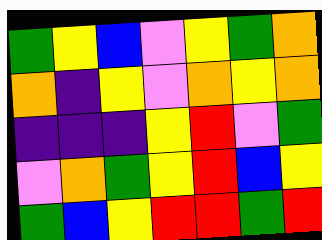[["green", "yellow", "blue", "violet", "yellow", "green", "orange"], ["orange", "indigo", "yellow", "violet", "orange", "yellow", "orange"], ["indigo", "indigo", "indigo", "yellow", "red", "violet", "green"], ["violet", "orange", "green", "yellow", "red", "blue", "yellow"], ["green", "blue", "yellow", "red", "red", "green", "red"]]